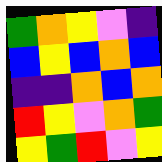[["green", "orange", "yellow", "violet", "indigo"], ["blue", "yellow", "blue", "orange", "blue"], ["indigo", "indigo", "orange", "blue", "orange"], ["red", "yellow", "violet", "orange", "green"], ["yellow", "green", "red", "violet", "yellow"]]